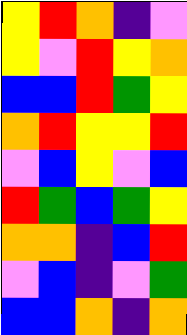[["yellow", "red", "orange", "indigo", "violet"], ["yellow", "violet", "red", "yellow", "orange"], ["blue", "blue", "red", "green", "yellow"], ["orange", "red", "yellow", "yellow", "red"], ["violet", "blue", "yellow", "violet", "blue"], ["red", "green", "blue", "green", "yellow"], ["orange", "orange", "indigo", "blue", "red"], ["violet", "blue", "indigo", "violet", "green"], ["blue", "blue", "orange", "indigo", "orange"]]